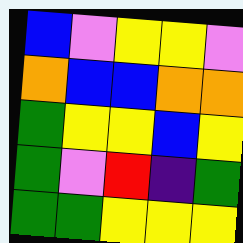[["blue", "violet", "yellow", "yellow", "violet"], ["orange", "blue", "blue", "orange", "orange"], ["green", "yellow", "yellow", "blue", "yellow"], ["green", "violet", "red", "indigo", "green"], ["green", "green", "yellow", "yellow", "yellow"]]